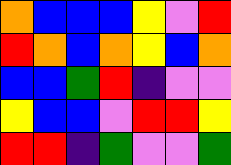[["orange", "blue", "blue", "blue", "yellow", "violet", "red"], ["red", "orange", "blue", "orange", "yellow", "blue", "orange"], ["blue", "blue", "green", "red", "indigo", "violet", "violet"], ["yellow", "blue", "blue", "violet", "red", "red", "yellow"], ["red", "red", "indigo", "green", "violet", "violet", "green"]]